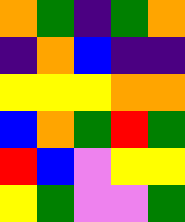[["orange", "green", "indigo", "green", "orange"], ["indigo", "orange", "blue", "indigo", "indigo"], ["yellow", "yellow", "yellow", "orange", "orange"], ["blue", "orange", "green", "red", "green"], ["red", "blue", "violet", "yellow", "yellow"], ["yellow", "green", "violet", "violet", "green"]]